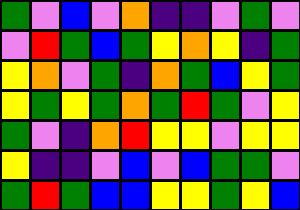[["green", "violet", "blue", "violet", "orange", "indigo", "indigo", "violet", "green", "violet"], ["violet", "red", "green", "blue", "green", "yellow", "orange", "yellow", "indigo", "green"], ["yellow", "orange", "violet", "green", "indigo", "orange", "green", "blue", "yellow", "green"], ["yellow", "green", "yellow", "green", "orange", "green", "red", "green", "violet", "yellow"], ["green", "violet", "indigo", "orange", "red", "yellow", "yellow", "violet", "yellow", "yellow"], ["yellow", "indigo", "indigo", "violet", "blue", "violet", "blue", "green", "green", "violet"], ["green", "red", "green", "blue", "blue", "yellow", "yellow", "green", "yellow", "blue"]]